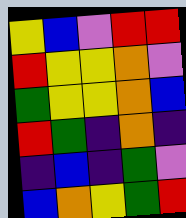[["yellow", "blue", "violet", "red", "red"], ["red", "yellow", "yellow", "orange", "violet"], ["green", "yellow", "yellow", "orange", "blue"], ["red", "green", "indigo", "orange", "indigo"], ["indigo", "blue", "indigo", "green", "violet"], ["blue", "orange", "yellow", "green", "red"]]